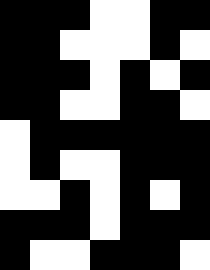[["black", "black", "black", "white", "white", "black", "black"], ["black", "black", "white", "white", "white", "black", "white"], ["black", "black", "black", "white", "black", "white", "black"], ["black", "black", "white", "white", "black", "black", "white"], ["white", "black", "black", "black", "black", "black", "black"], ["white", "black", "white", "white", "black", "black", "black"], ["white", "white", "black", "white", "black", "white", "black"], ["black", "black", "black", "white", "black", "black", "black"], ["black", "white", "white", "black", "black", "black", "white"]]